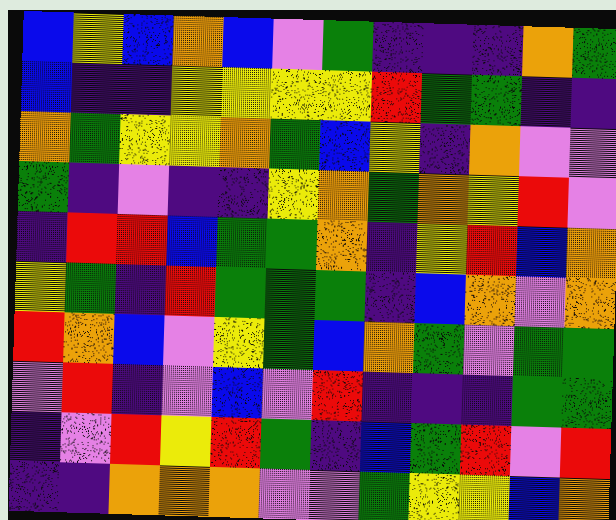[["blue", "yellow", "blue", "orange", "blue", "violet", "green", "indigo", "indigo", "indigo", "orange", "green"], ["blue", "indigo", "indigo", "yellow", "yellow", "yellow", "yellow", "red", "green", "green", "indigo", "indigo"], ["orange", "green", "yellow", "yellow", "orange", "green", "blue", "yellow", "indigo", "orange", "violet", "violet"], ["green", "indigo", "violet", "indigo", "indigo", "yellow", "orange", "green", "orange", "yellow", "red", "violet"], ["indigo", "red", "red", "blue", "green", "green", "orange", "indigo", "yellow", "red", "blue", "orange"], ["yellow", "green", "indigo", "red", "green", "green", "green", "indigo", "blue", "orange", "violet", "orange"], ["red", "orange", "blue", "violet", "yellow", "green", "blue", "orange", "green", "violet", "green", "green"], ["violet", "red", "indigo", "violet", "blue", "violet", "red", "indigo", "indigo", "indigo", "green", "green"], ["indigo", "violet", "red", "yellow", "red", "green", "indigo", "blue", "green", "red", "violet", "red"], ["indigo", "indigo", "orange", "orange", "orange", "violet", "violet", "green", "yellow", "yellow", "blue", "orange"]]